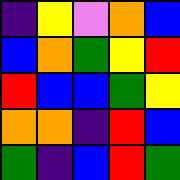[["indigo", "yellow", "violet", "orange", "blue"], ["blue", "orange", "green", "yellow", "red"], ["red", "blue", "blue", "green", "yellow"], ["orange", "orange", "indigo", "red", "blue"], ["green", "indigo", "blue", "red", "green"]]